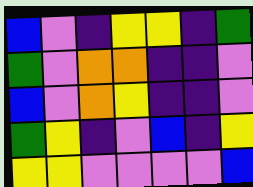[["blue", "violet", "indigo", "yellow", "yellow", "indigo", "green"], ["green", "violet", "orange", "orange", "indigo", "indigo", "violet"], ["blue", "violet", "orange", "yellow", "indigo", "indigo", "violet"], ["green", "yellow", "indigo", "violet", "blue", "indigo", "yellow"], ["yellow", "yellow", "violet", "violet", "violet", "violet", "blue"]]